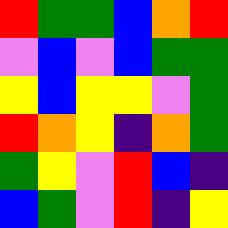[["red", "green", "green", "blue", "orange", "red"], ["violet", "blue", "violet", "blue", "green", "green"], ["yellow", "blue", "yellow", "yellow", "violet", "green"], ["red", "orange", "yellow", "indigo", "orange", "green"], ["green", "yellow", "violet", "red", "blue", "indigo"], ["blue", "green", "violet", "red", "indigo", "yellow"]]